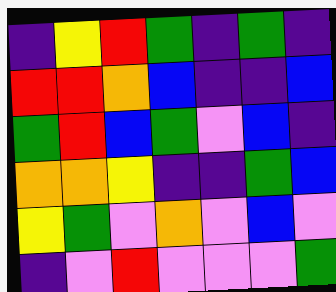[["indigo", "yellow", "red", "green", "indigo", "green", "indigo"], ["red", "red", "orange", "blue", "indigo", "indigo", "blue"], ["green", "red", "blue", "green", "violet", "blue", "indigo"], ["orange", "orange", "yellow", "indigo", "indigo", "green", "blue"], ["yellow", "green", "violet", "orange", "violet", "blue", "violet"], ["indigo", "violet", "red", "violet", "violet", "violet", "green"]]